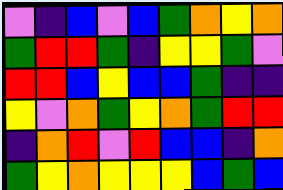[["violet", "indigo", "blue", "violet", "blue", "green", "orange", "yellow", "orange"], ["green", "red", "red", "green", "indigo", "yellow", "yellow", "green", "violet"], ["red", "red", "blue", "yellow", "blue", "blue", "green", "indigo", "indigo"], ["yellow", "violet", "orange", "green", "yellow", "orange", "green", "red", "red"], ["indigo", "orange", "red", "violet", "red", "blue", "blue", "indigo", "orange"], ["green", "yellow", "orange", "yellow", "yellow", "yellow", "blue", "green", "blue"]]